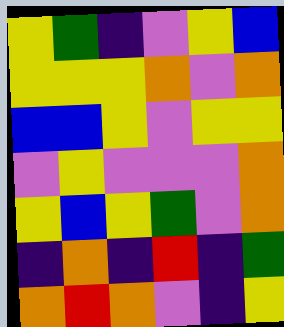[["yellow", "green", "indigo", "violet", "yellow", "blue"], ["yellow", "yellow", "yellow", "orange", "violet", "orange"], ["blue", "blue", "yellow", "violet", "yellow", "yellow"], ["violet", "yellow", "violet", "violet", "violet", "orange"], ["yellow", "blue", "yellow", "green", "violet", "orange"], ["indigo", "orange", "indigo", "red", "indigo", "green"], ["orange", "red", "orange", "violet", "indigo", "yellow"]]